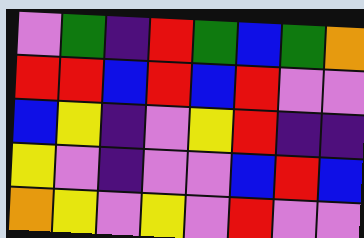[["violet", "green", "indigo", "red", "green", "blue", "green", "orange"], ["red", "red", "blue", "red", "blue", "red", "violet", "violet"], ["blue", "yellow", "indigo", "violet", "yellow", "red", "indigo", "indigo"], ["yellow", "violet", "indigo", "violet", "violet", "blue", "red", "blue"], ["orange", "yellow", "violet", "yellow", "violet", "red", "violet", "violet"]]